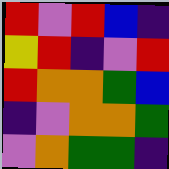[["red", "violet", "red", "blue", "indigo"], ["yellow", "red", "indigo", "violet", "red"], ["red", "orange", "orange", "green", "blue"], ["indigo", "violet", "orange", "orange", "green"], ["violet", "orange", "green", "green", "indigo"]]